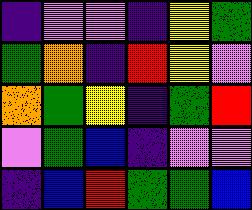[["indigo", "violet", "violet", "indigo", "yellow", "green"], ["green", "orange", "indigo", "red", "yellow", "violet"], ["orange", "green", "yellow", "indigo", "green", "red"], ["violet", "green", "blue", "indigo", "violet", "violet"], ["indigo", "blue", "red", "green", "green", "blue"]]